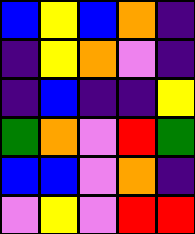[["blue", "yellow", "blue", "orange", "indigo"], ["indigo", "yellow", "orange", "violet", "indigo"], ["indigo", "blue", "indigo", "indigo", "yellow"], ["green", "orange", "violet", "red", "green"], ["blue", "blue", "violet", "orange", "indigo"], ["violet", "yellow", "violet", "red", "red"]]